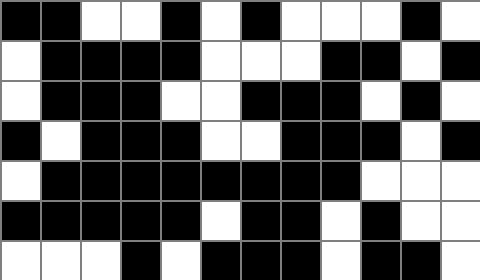[["black", "black", "white", "white", "black", "white", "black", "white", "white", "white", "black", "white"], ["white", "black", "black", "black", "black", "white", "white", "white", "black", "black", "white", "black"], ["white", "black", "black", "black", "white", "white", "black", "black", "black", "white", "black", "white"], ["black", "white", "black", "black", "black", "white", "white", "black", "black", "black", "white", "black"], ["white", "black", "black", "black", "black", "black", "black", "black", "black", "white", "white", "white"], ["black", "black", "black", "black", "black", "white", "black", "black", "white", "black", "white", "white"], ["white", "white", "white", "black", "white", "black", "black", "black", "white", "black", "black", "white"]]